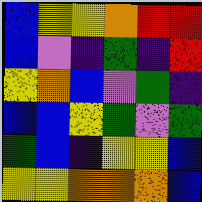[["blue", "yellow", "yellow", "orange", "red", "red"], ["blue", "violet", "indigo", "green", "indigo", "red"], ["yellow", "orange", "blue", "violet", "green", "indigo"], ["blue", "blue", "yellow", "green", "violet", "green"], ["green", "blue", "indigo", "yellow", "yellow", "blue"], ["yellow", "yellow", "orange", "orange", "orange", "blue"]]